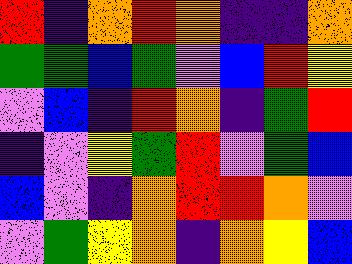[["red", "indigo", "orange", "red", "orange", "indigo", "indigo", "orange"], ["green", "green", "blue", "green", "violet", "blue", "red", "yellow"], ["violet", "blue", "indigo", "red", "orange", "indigo", "green", "red"], ["indigo", "violet", "yellow", "green", "red", "violet", "green", "blue"], ["blue", "violet", "indigo", "orange", "red", "red", "orange", "violet"], ["violet", "green", "yellow", "orange", "indigo", "orange", "yellow", "blue"]]